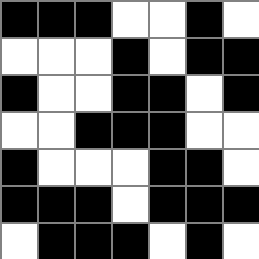[["black", "black", "black", "white", "white", "black", "white"], ["white", "white", "white", "black", "white", "black", "black"], ["black", "white", "white", "black", "black", "white", "black"], ["white", "white", "black", "black", "black", "white", "white"], ["black", "white", "white", "white", "black", "black", "white"], ["black", "black", "black", "white", "black", "black", "black"], ["white", "black", "black", "black", "white", "black", "white"]]